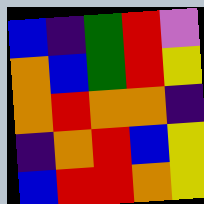[["blue", "indigo", "green", "red", "violet"], ["orange", "blue", "green", "red", "yellow"], ["orange", "red", "orange", "orange", "indigo"], ["indigo", "orange", "red", "blue", "yellow"], ["blue", "red", "red", "orange", "yellow"]]